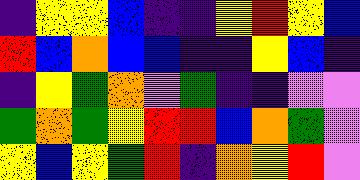[["indigo", "yellow", "yellow", "blue", "indigo", "indigo", "yellow", "red", "yellow", "blue"], ["red", "blue", "orange", "blue", "blue", "indigo", "indigo", "yellow", "blue", "indigo"], ["indigo", "yellow", "green", "orange", "violet", "green", "indigo", "indigo", "violet", "violet"], ["green", "orange", "green", "yellow", "red", "red", "blue", "orange", "green", "violet"], ["yellow", "blue", "yellow", "green", "red", "indigo", "orange", "yellow", "red", "violet"]]